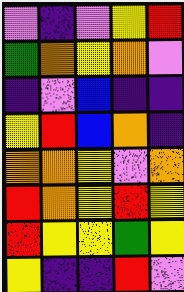[["violet", "indigo", "violet", "yellow", "red"], ["green", "orange", "yellow", "orange", "violet"], ["indigo", "violet", "blue", "indigo", "indigo"], ["yellow", "red", "blue", "orange", "indigo"], ["orange", "orange", "yellow", "violet", "orange"], ["red", "orange", "yellow", "red", "yellow"], ["red", "yellow", "yellow", "green", "yellow"], ["yellow", "indigo", "indigo", "red", "violet"]]